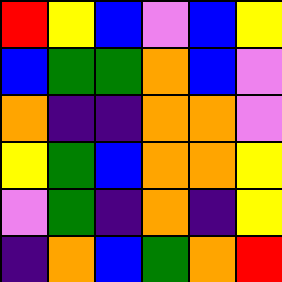[["red", "yellow", "blue", "violet", "blue", "yellow"], ["blue", "green", "green", "orange", "blue", "violet"], ["orange", "indigo", "indigo", "orange", "orange", "violet"], ["yellow", "green", "blue", "orange", "orange", "yellow"], ["violet", "green", "indigo", "orange", "indigo", "yellow"], ["indigo", "orange", "blue", "green", "orange", "red"]]